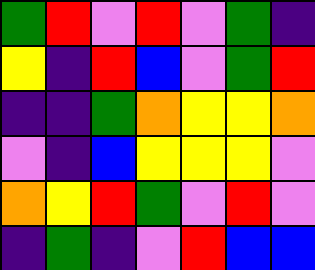[["green", "red", "violet", "red", "violet", "green", "indigo"], ["yellow", "indigo", "red", "blue", "violet", "green", "red"], ["indigo", "indigo", "green", "orange", "yellow", "yellow", "orange"], ["violet", "indigo", "blue", "yellow", "yellow", "yellow", "violet"], ["orange", "yellow", "red", "green", "violet", "red", "violet"], ["indigo", "green", "indigo", "violet", "red", "blue", "blue"]]